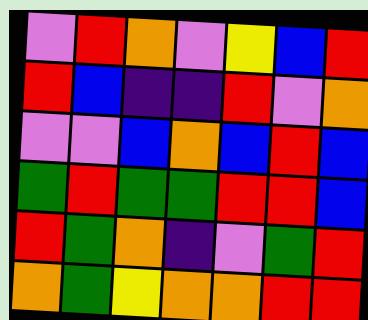[["violet", "red", "orange", "violet", "yellow", "blue", "red"], ["red", "blue", "indigo", "indigo", "red", "violet", "orange"], ["violet", "violet", "blue", "orange", "blue", "red", "blue"], ["green", "red", "green", "green", "red", "red", "blue"], ["red", "green", "orange", "indigo", "violet", "green", "red"], ["orange", "green", "yellow", "orange", "orange", "red", "red"]]